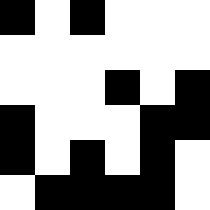[["black", "white", "black", "white", "white", "white"], ["white", "white", "white", "white", "white", "white"], ["white", "white", "white", "black", "white", "black"], ["black", "white", "white", "white", "black", "black"], ["black", "white", "black", "white", "black", "white"], ["white", "black", "black", "black", "black", "white"]]